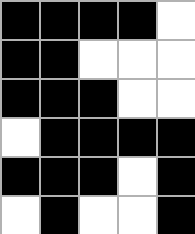[["black", "black", "black", "black", "white"], ["black", "black", "white", "white", "white"], ["black", "black", "black", "white", "white"], ["white", "black", "black", "black", "black"], ["black", "black", "black", "white", "black"], ["white", "black", "white", "white", "black"]]